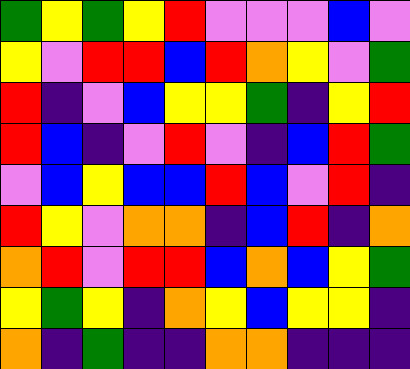[["green", "yellow", "green", "yellow", "red", "violet", "violet", "violet", "blue", "violet"], ["yellow", "violet", "red", "red", "blue", "red", "orange", "yellow", "violet", "green"], ["red", "indigo", "violet", "blue", "yellow", "yellow", "green", "indigo", "yellow", "red"], ["red", "blue", "indigo", "violet", "red", "violet", "indigo", "blue", "red", "green"], ["violet", "blue", "yellow", "blue", "blue", "red", "blue", "violet", "red", "indigo"], ["red", "yellow", "violet", "orange", "orange", "indigo", "blue", "red", "indigo", "orange"], ["orange", "red", "violet", "red", "red", "blue", "orange", "blue", "yellow", "green"], ["yellow", "green", "yellow", "indigo", "orange", "yellow", "blue", "yellow", "yellow", "indigo"], ["orange", "indigo", "green", "indigo", "indigo", "orange", "orange", "indigo", "indigo", "indigo"]]